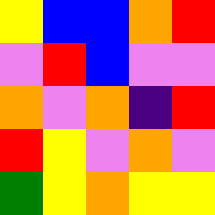[["yellow", "blue", "blue", "orange", "red"], ["violet", "red", "blue", "violet", "violet"], ["orange", "violet", "orange", "indigo", "red"], ["red", "yellow", "violet", "orange", "violet"], ["green", "yellow", "orange", "yellow", "yellow"]]